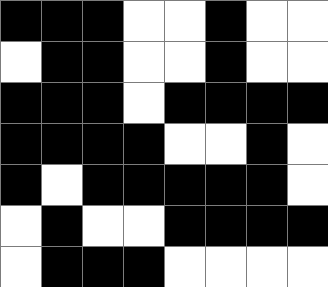[["black", "black", "black", "white", "white", "black", "white", "white"], ["white", "black", "black", "white", "white", "black", "white", "white"], ["black", "black", "black", "white", "black", "black", "black", "black"], ["black", "black", "black", "black", "white", "white", "black", "white"], ["black", "white", "black", "black", "black", "black", "black", "white"], ["white", "black", "white", "white", "black", "black", "black", "black"], ["white", "black", "black", "black", "white", "white", "white", "white"]]